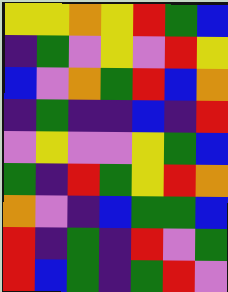[["yellow", "yellow", "orange", "yellow", "red", "green", "blue"], ["indigo", "green", "violet", "yellow", "violet", "red", "yellow"], ["blue", "violet", "orange", "green", "red", "blue", "orange"], ["indigo", "green", "indigo", "indigo", "blue", "indigo", "red"], ["violet", "yellow", "violet", "violet", "yellow", "green", "blue"], ["green", "indigo", "red", "green", "yellow", "red", "orange"], ["orange", "violet", "indigo", "blue", "green", "green", "blue"], ["red", "indigo", "green", "indigo", "red", "violet", "green"], ["red", "blue", "green", "indigo", "green", "red", "violet"]]